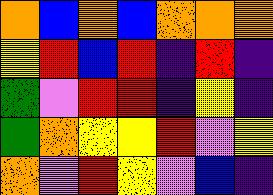[["orange", "blue", "orange", "blue", "orange", "orange", "orange"], ["yellow", "red", "blue", "red", "indigo", "red", "indigo"], ["green", "violet", "red", "red", "indigo", "yellow", "indigo"], ["green", "orange", "yellow", "yellow", "red", "violet", "yellow"], ["orange", "violet", "red", "yellow", "violet", "blue", "indigo"]]